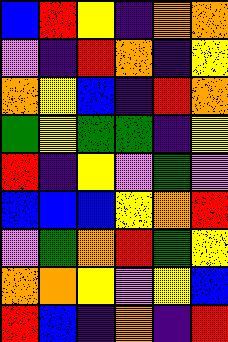[["blue", "red", "yellow", "indigo", "orange", "orange"], ["violet", "indigo", "red", "orange", "indigo", "yellow"], ["orange", "yellow", "blue", "indigo", "red", "orange"], ["green", "yellow", "green", "green", "indigo", "yellow"], ["red", "indigo", "yellow", "violet", "green", "violet"], ["blue", "blue", "blue", "yellow", "orange", "red"], ["violet", "green", "orange", "red", "green", "yellow"], ["orange", "orange", "yellow", "violet", "yellow", "blue"], ["red", "blue", "indigo", "orange", "indigo", "red"]]